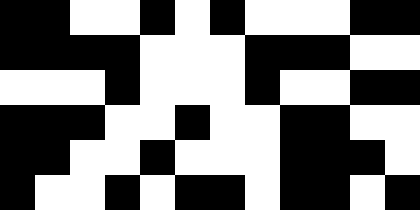[["black", "black", "white", "white", "black", "white", "black", "white", "white", "white", "black", "black"], ["black", "black", "black", "black", "white", "white", "white", "black", "black", "black", "white", "white"], ["white", "white", "white", "black", "white", "white", "white", "black", "white", "white", "black", "black"], ["black", "black", "black", "white", "white", "black", "white", "white", "black", "black", "white", "white"], ["black", "black", "white", "white", "black", "white", "white", "white", "black", "black", "black", "white"], ["black", "white", "white", "black", "white", "black", "black", "white", "black", "black", "white", "black"]]